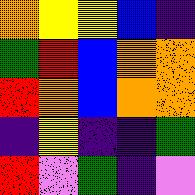[["orange", "yellow", "yellow", "blue", "indigo"], ["green", "red", "blue", "orange", "orange"], ["red", "orange", "blue", "orange", "orange"], ["indigo", "yellow", "indigo", "indigo", "green"], ["red", "violet", "green", "indigo", "violet"]]